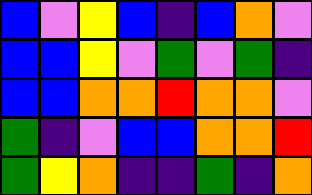[["blue", "violet", "yellow", "blue", "indigo", "blue", "orange", "violet"], ["blue", "blue", "yellow", "violet", "green", "violet", "green", "indigo"], ["blue", "blue", "orange", "orange", "red", "orange", "orange", "violet"], ["green", "indigo", "violet", "blue", "blue", "orange", "orange", "red"], ["green", "yellow", "orange", "indigo", "indigo", "green", "indigo", "orange"]]